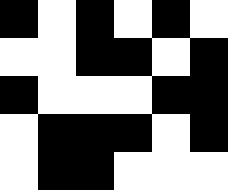[["black", "white", "black", "white", "black", "white"], ["white", "white", "black", "black", "white", "black"], ["black", "white", "white", "white", "black", "black"], ["white", "black", "black", "black", "white", "black"], ["white", "black", "black", "white", "white", "white"]]